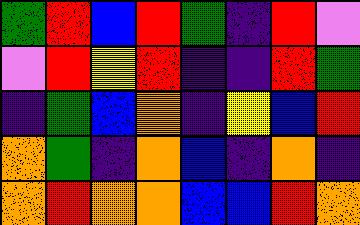[["green", "red", "blue", "red", "green", "indigo", "red", "violet"], ["violet", "red", "yellow", "red", "indigo", "indigo", "red", "green"], ["indigo", "green", "blue", "orange", "indigo", "yellow", "blue", "red"], ["orange", "green", "indigo", "orange", "blue", "indigo", "orange", "indigo"], ["orange", "red", "orange", "orange", "blue", "blue", "red", "orange"]]